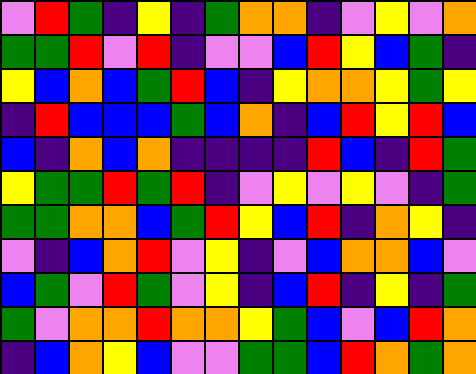[["violet", "red", "green", "indigo", "yellow", "indigo", "green", "orange", "orange", "indigo", "violet", "yellow", "violet", "orange"], ["green", "green", "red", "violet", "red", "indigo", "violet", "violet", "blue", "red", "yellow", "blue", "green", "indigo"], ["yellow", "blue", "orange", "blue", "green", "red", "blue", "indigo", "yellow", "orange", "orange", "yellow", "green", "yellow"], ["indigo", "red", "blue", "blue", "blue", "green", "blue", "orange", "indigo", "blue", "red", "yellow", "red", "blue"], ["blue", "indigo", "orange", "blue", "orange", "indigo", "indigo", "indigo", "indigo", "red", "blue", "indigo", "red", "green"], ["yellow", "green", "green", "red", "green", "red", "indigo", "violet", "yellow", "violet", "yellow", "violet", "indigo", "green"], ["green", "green", "orange", "orange", "blue", "green", "red", "yellow", "blue", "red", "indigo", "orange", "yellow", "indigo"], ["violet", "indigo", "blue", "orange", "red", "violet", "yellow", "indigo", "violet", "blue", "orange", "orange", "blue", "violet"], ["blue", "green", "violet", "red", "green", "violet", "yellow", "indigo", "blue", "red", "indigo", "yellow", "indigo", "green"], ["green", "violet", "orange", "orange", "red", "orange", "orange", "yellow", "green", "blue", "violet", "blue", "red", "orange"], ["indigo", "blue", "orange", "yellow", "blue", "violet", "violet", "green", "green", "blue", "red", "orange", "green", "orange"]]